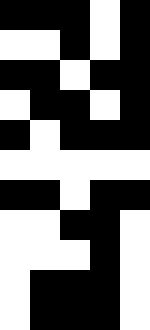[["black", "black", "black", "white", "black"], ["white", "white", "black", "white", "black"], ["black", "black", "white", "black", "black"], ["white", "black", "black", "white", "black"], ["black", "white", "black", "black", "black"], ["white", "white", "white", "white", "white"], ["black", "black", "white", "black", "black"], ["white", "white", "black", "black", "white"], ["white", "white", "white", "black", "white"], ["white", "black", "black", "black", "white"], ["white", "black", "black", "black", "white"]]